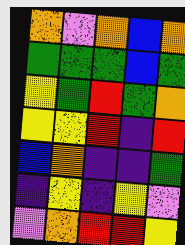[["orange", "violet", "orange", "blue", "orange"], ["green", "green", "green", "blue", "green"], ["yellow", "green", "red", "green", "orange"], ["yellow", "yellow", "red", "indigo", "red"], ["blue", "orange", "indigo", "indigo", "green"], ["indigo", "yellow", "indigo", "yellow", "violet"], ["violet", "orange", "red", "red", "yellow"]]